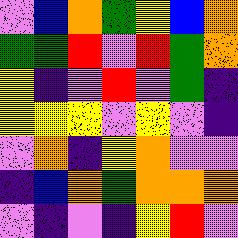[["violet", "blue", "orange", "green", "yellow", "blue", "orange"], ["green", "green", "red", "violet", "red", "green", "orange"], ["yellow", "indigo", "violet", "red", "violet", "green", "indigo"], ["yellow", "yellow", "yellow", "violet", "yellow", "violet", "indigo"], ["violet", "orange", "indigo", "yellow", "orange", "violet", "violet"], ["indigo", "blue", "orange", "green", "orange", "orange", "orange"], ["violet", "indigo", "violet", "indigo", "yellow", "red", "violet"]]